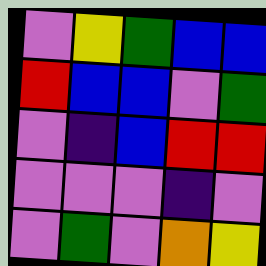[["violet", "yellow", "green", "blue", "blue"], ["red", "blue", "blue", "violet", "green"], ["violet", "indigo", "blue", "red", "red"], ["violet", "violet", "violet", "indigo", "violet"], ["violet", "green", "violet", "orange", "yellow"]]